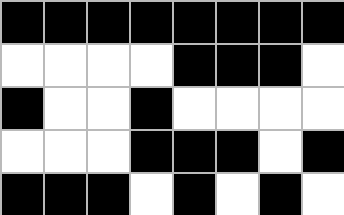[["black", "black", "black", "black", "black", "black", "black", "black"], ["white", "white", "white", "white", "black", "black", "black", "white"], ["black", "white", "white", "black", "white", "white", "white", "white"], ["white", "white", "white", "black", "black", "black", "white", "black"], ["black", "black", "black", "white", "black", "white", "black", "white"]]